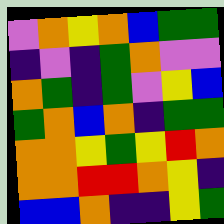[["violet", "orange", "yellow", "orange", "blue", "green", "green"], ["indigo", "violet", "indigo", "green", "orange", "violet", "violet"], ["orange", "green", "indigo", "green", "violet", "yellow", "blue"], ["green", "orange", "blue", "orange", "indigo", "green", "green"], ["orange", "orange", "yellow", "green", "yellow", "red", "orange"], ["orange", "orange", "red", "red", "orange", "yellow", "indigo"], ["blue", "blue", "orange", "indigo", "indigo", "yellow", "green"]]